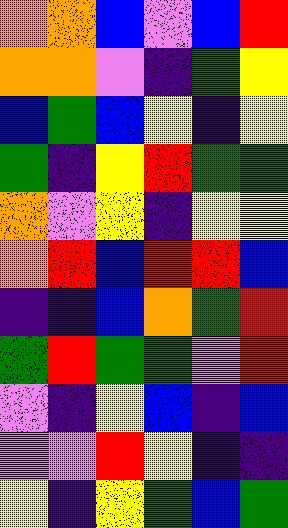[["orange", "orange", "blue", "violet", "blue", "red"], ["orange", "orange", "violet", "indigo", "green", "yellow"], ["blue", "green", "blue", "yellow", "indigo", "yellow"], ["green", "indigo", "yellow", "red", "green", "green"], ["orange", "violet", "yellow", "indigo", "yellow", "yellow"], ["orange", "red", "blue", "red", "red", "blue"], ["indigo", "indigo", "blue", "orange", "green", "red"], ["green", "red", "green", "green", "violet", "red"], ["violet", "indigo", "yellow", "blue", "indigo", "blue"], ["violet", "violet", "red", "yellow", "indigo", "indigo"], ["yellow", "indigo", "yellow", "green", "blue", "green"]]